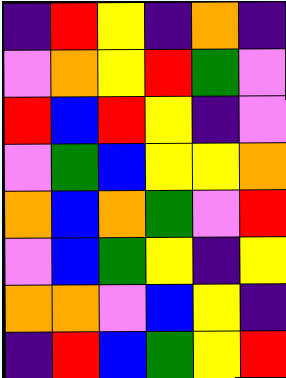[["indigo", "red", "yellow", "indigo", "orange", "indigo"], ["violet", "orange", "yellow", "red", "green", "violet"], ["red", "blue", "red", "yellow", "indigo", "violet"], ["violet", "green", "blue", "yellow", "yellow", "orange"], ["orange", "blue", "orange", "green", "violet", "red"], ["violet", "blue", "green", "yellow", "indigo", "yellow"], ["orange", "orange", "violet", "blue", "yellow", "indigo"], ["indigo", "red", "blue", "green", "yellow", "red"]]